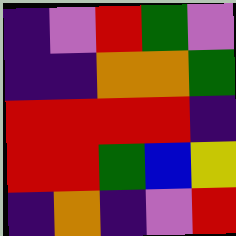[["indigo", "violet", "red", "green", "violet"], ["indigo", "indigo", "orange", "orange", "green"], ["red", "red", "red", "red", "indigo"], ["red", "red", "green", "blue", "yellow"], ["indigo", "orange", "indigo", "violet", "red"]]